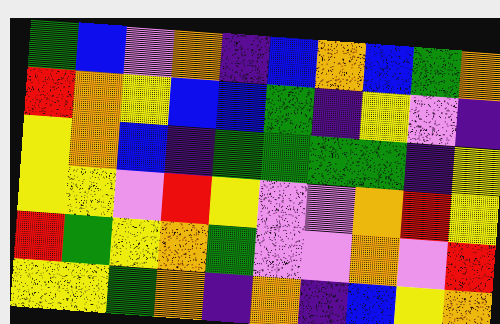[["green", "blue", "violet", "orange", "indigo", "blue", "orange", "blue", "green", "orange"], ["red", "orange", "yellow", "blue", "blue", "green", "indigo", "yellow", "violet", "indigo"], ["yellow", "orange", "blue", "indigo", "green", "green", "green", "green", "indigo", "yellow"], ["yellow", "yellow", "violet", "red", "yellow", "violet", "violet", "orange", "red", "yellow"], ["red", "green", "yellow", "orange", "green", "violet", "violet", "orange", "violet", "red"], ["yellow", "yellow", "green", "orange", "indigo", "orange", "indigo", "blue", "yellow", "orange"]]